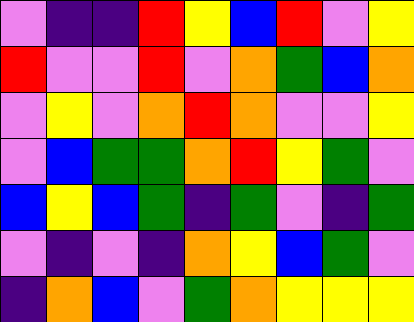[["violet", "indigo", "indigo", "red", "yellow", "blue", "red", "violet", "yellow"], ["red", "violet", "violet", "red", "violet", "orange", "green", "blue", "orange"], ["violet", "yellow", "violet", "orange", "red", "orange", "violet", "violet", "yellow"], ["violet", "blue", "green", "green", "orange", "red", "yellow", "green", "violet"], ["blue", "yellow", "blue", "green", "indigo", "green", "violet", "indigo", "green"], ["violet", "indigo", "violet", "indigo", "orange", "yellow", "blue", "green", "violet"], ["indigo", "orange", "blue", "violet", "green", "orange", "yellow", "yellow", "yellow"]]